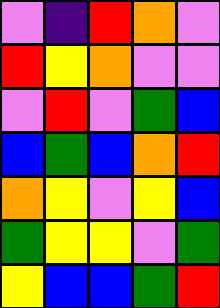[["violet", "indigo", "red", "orange", "violet"], ["red", "yellow", "orange", "violet", "violet"], ["violet", "red", "violet", "green", "blue"], ["blue", "green", "blue", "orange", "red"], ["orange", "yellow", "violet", "yellow", "blue"], ["green", "yellow", "yellow", "violet", "green"], ["yellow", "blue", "blue", "green", "red"]]